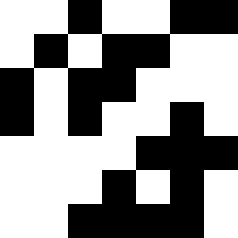[["white", "white", "black", "white", "white", "black", "black"], ["white", "black", "white", "black", "black", "white", "white"], ["black", "white", "black", "black", "white", "white", "white"], ["black", "white", "black", "white", "white", "black", "white"], ["white", "white", "white", "white", "black", "black", "black"], ["white", "white", "white", "black", "white", "black", "white"], ["white", "white", "black", "black", "black", "black", "white"]]